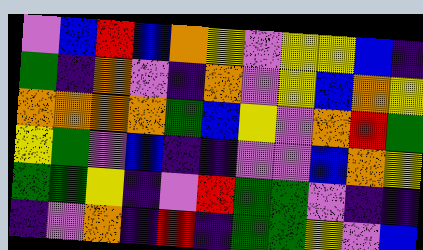[["violet", "blue", "red", "blue", "orange", "yellow", "violet", "yellow", "yellow", "blue", "indigo"], ["green", "indigo", "orange", "violet", "indigo", "orange", "violet", "yellow", "blue", "orange", "yellow"], ["orange", "orange", "orange", "orange", "green", "blue", "yellow", "violet", "orange", "red", "green"], ["yellow", "green", "violet", "blue", "indigo", "indigo", "violet", "violet", "blue", "orange", "yellow"], ["green", "green", "yellow", "indigo", "violet", "red", "green", "green", "violet", "indigo", "indigo"], ["indigo", "violet", "orange", "indigo", "red", "indigo", "green", "green", "yellow", "violet", "blue"]]